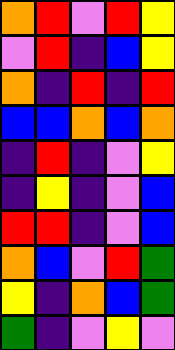[["orange", "red", "violet", "red", "yellow"], ["violet", "red", "indigo", "blue", "yellow"], ["orange", "indigo", "red", "indigo", "red"], ["blue", "blue", "orange", "blue", "orange"], ["indigo", "red", "indigo", "violet", "yellow"], ["indigo", "yellow", "indigo", "violet", "blue"], ["red", "red", "indigo", "violet", "blue"], ["orange", "blue", "violet", "red", "green"], ["yellow", "indigo", "orange", "blue", "green"], ["green", "indigo", "violet", "yellow", "violet"]]